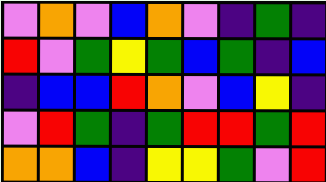[["violet", "orange", "violet", "blue", "orange", "violet", "indigo", "green", "indigo"], ["red", "violet", "green", "yellow", "green", "blue", "green", "indigo", "blue"], ["indigo", "blue", "blue", "red", "orange", "violet", "blue", "yellow", "indigo"], ["violet", "red", "green", "indigo", "green", "red", "red", "green", "red"], ["orange", "orange", "blue", "indigo", "yellow", "yellow", "green", "violet", "red"]]